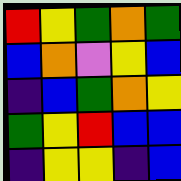[["red", "yellow", "green", "orange", "green"], ["blue", "orange", "violet", "yellow", "blue"], ["indigo", "blue", "green", "orange", "yellow"], ["green", "yellow", "red", "blue", "blue"], ["indigo", "yellow", "yellow", "indigo", "blue"]]